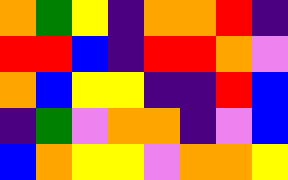[["orange", "green", "yellow", "indigo", "orange", "orange", "red", "indigo"], ["red", "red", "blue", "indigo", "red", "red", "orange", "violet"], ["orange", "blue", "yellow", "yellow", "indigo", "indigo", "red", "blue"], ["indigo", "green", "violet", "orange", "orange", "indigo", "violet", "blue"], ["blue", "orange", "yellow", "yellow", "violet", "orange", "orange", "yellow"]]